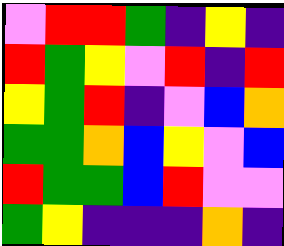[["violet", "red", "red", "green", "indigo", "yellow", "indigo"], ["red", "green", "yellow", "violet", "red", "indigo", "red"], ["yellow", "green", "red", "indigo", "violet", "blue", "orange"], ["green", "green", "orange", "blue", "yellow", "violet", "blue"], ["red", "green", "green", "blue", "red", "violet", "violet"], ["green", "yellow", "indigo", "indigo", "indigo", "orange", "indigo"]]